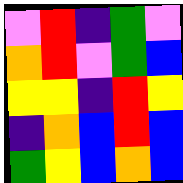[["violet", "red", "indigo", "green", "violet"], ["orange", "red", "violet", "green", "blue"], ["yellow", "yellow", "indigo", "red", "yellow"], ["indigo", "orange", "blue", "red", "blue"], ["green", "yellow", "blue", "orange", "blue"]]